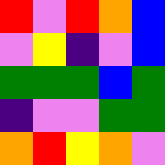[["red", "violet", "red", "orange", "blue"], ["violet", "yellow", "indigo", "violet", "blue"], ["green", "green", "green", "blue", "green"], ["indigo", "violet", "violet", "green", "green"], ["orange", "red", "yellow", "orange", "violet"]]